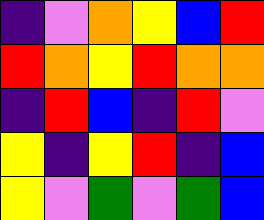[["indigo", "violet", "orange", "yellow", "blue", "red"], ["red", "orange", "yellow", "red", "orange", "orange"], ["indigo", "red", "blue", "indigo", "red", "violet"], ["yellow", "indigo", "yellow", "red", "indigo", "blue"], ["yellow", "violet", "green", "violet", "green", "blue"]]